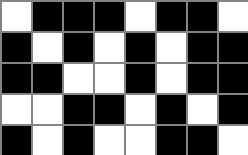[["white", "black", "black", "black", "white", "black", "black", "white"], ["black", "white", "black", "white", "black", "white", "black", "black"], ["black", "black", "white", "white", "black", "white", "black", "black"], ["white", "white", "black", "black", "white", "black", "white", "black"], ["black", "white", "black", "white", "white", "black", "black", "white"]]